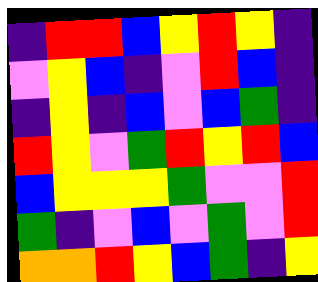[["indigo", "red", "red", "blue", "yellow", "red", "yellow", "indigo"], ["violet", "yellow", "blue", "indigo", "violet", "red", "blue", "indigo"], ["indigo", "yellow", "indigo", "blue", "violet", "blue", "green", "indigo"], ["red", "yellow", "violet", "green", "red", "yellow", "red", "blue"], ["blue", "yellow", "yellow", "yellow", "green", "violet", "violet", "red"], ["green", "indigo", "violet", "blue", "violet", "green", "violet", "red"], ["orange", "orange", "red", "yellow", "blue", "green", "indigo", "yellow"]]